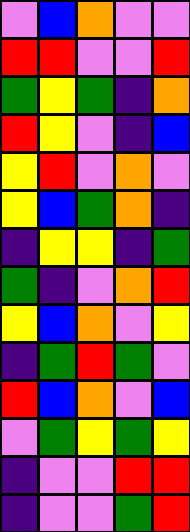[["violet", "blue", "orange", "violet", "violet"], ["red", "red", "violet", "violet", "red"], ["green", "yellow", "green", "indigo", "orange"], ["red", "yellow", "violet", "indigo", "blue"], ["yellow", "red", "violet", "orange", "violet"], ["yellow", "blue", "green", "orange", "indigo"], ["indigo", "yellow", "yellow", "indigo", "green"], ["green", "indigo", "violet", "orange", "red"], ["yellow", "blue", "orange", "violet", "yellow"], ["indigo", "green", "red", "green", "violet"], ["red", "blue", "orange", "violet", "blue"], ["violet", "green", "yellow", "green", "yellow"], ["indigo", "violet", "violet", "red", "red"], ["indigo", "violet", "violet", "green", "red"]]